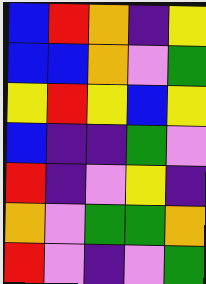[["blue", "red", "orange", "indigo", "yellow"], ["blue", "blue", "orange", "violet", "green"], ["yellow", "red", "yellow", "blue", "yellow"], ["blue", "indigo", "indigo", "green", "violet"], ["red", "indigo", "violet", "yellow", "indigo"], ["orange", "violet", "green", "green", "orange"], ["red", "violet", "indigo", "violet", "green"]]